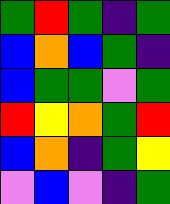[["green", "red", "green", "indigo", "green"], ["blue", "orange", "blue", "green", "indigo"], ["blue", "green", "green", "violet", "green"], ["red", "yellow", "orange", "green", "red"], ["blue", "orange", "indigo", "green", "yellow"], ["violet", "blue", "violet", "indigo", "green"]]